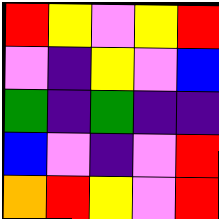[["red", "yellow", "violet", "yellow", "red"], ["violet", "indigo", "yellow", "violet", "blue"], ["green", "indigo", "green", "indigo", "indigo"], ["blue", "violet", "indigo", "violet", "red"], ["orange", "red", "yellow", "violet", "red"]]